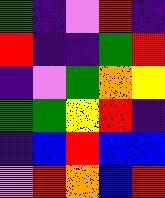[["green", "indigo", "violet", "red", "indigo"], ["red", "indigo", "indigo", "green", "red"], ["indigo", "violet", "green", "orange", "yellow"], ["green", "green", "yellow", "red", "indigo"], ["indigo", "blue", "red", "blue", "blue"], ["violet", "red", "orange", "blue", "red"]]